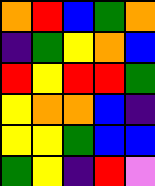[["orange", "red", "blue", "green", "orange"], ["indigo", "green", "yellow", "orange", "blue"], ["red", "yellow", "red", "red", "green"], ["yellow", "orange", "orange", "blue", "indigo"], ["yellow", "yellow", "green", "blue", "blue"], ["green", "yellow", "indigo", "red", "violet"]]